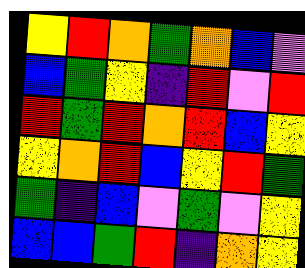[["yellow", "red", "orange", "green", "orange", "blue", "violet"], ["blue", "green", "yellow", "indigo", "red", "violet", "red"], ["red", "green", "red", "orange", "red", "blue", "yellow"], ["yellow", "orange", "red", "blue", "yellow", "red", "green"], ["green", "indigo", "blue", "violet", "green", "violet", "yellow"], ["blue", "blue", "green", "red", "indigo", "orange", "yellow"]]